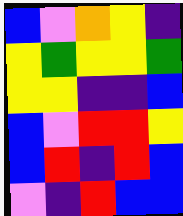[["blue", "violet", "orange", "yellow", "indigo"], ["yellow", "green", "yellow", "yellow", "green"], ["yellow", "yellow", "indigo", "indigo", "blue"], ["blue", "violet", "red", "red", "yellow"], ["blue", "red", "indigo", "red", "blue"], ["violet", "indigo", "red", "blue", "blue"]]